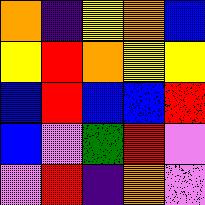[["orange", "indigo", "yellow", "orange", "blue"], ["yellow", "red", "orange", "yellow", "yellow"], ["blue", "red", "blue", "blue", "red"], ["blue", "violet", "green", "red", "violet"], ["violet", "red", "indigo", "orange", "violet"]]